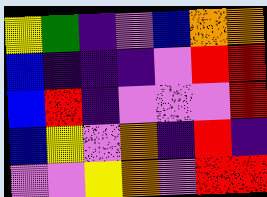[["yellow", "green", "indigo", "violet", "blue", "orange", "orange"], ["blue", "indigo", "indigo", "indigo", "violet", "red", "red"], ["blue", "red", "indigo", "violet", "violet", "violet", "red"], ["blue", "yellow", "violet", "orange", "indigo", "red", "indigo"], ["violet", "violet", "yellow", "orange", "violet", "red", "red"]]